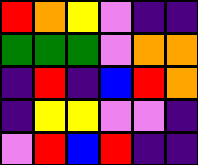[["red", "orange", "yellow", "violet", "indigo", "indigo"], ["green", "green", "green", "violet", "orange", "orange"], ["indigo", "red", "indigo", "blue", "red", "orange"], ["indigo", "yellow", "yellow", "violet", "violet", "indigo"], ["violet", "red", "blue", "red", "indigo", "indigo"]]